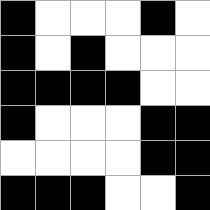[["black", "white", "white", "white", "black", "white"], ["black", "white", "black", "white", "white", "white"], ["black", "black", "black", "black", "white", "white"], ["black", "white", "white", "white", "black", "black"], ["white", "white", "white", "white", "black", "black"], ["black", "black", "black", "white", "white", "black"]]